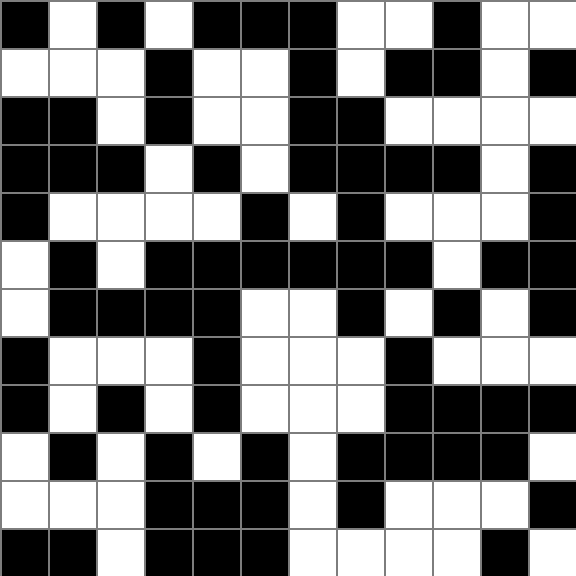[["black", "white", "black", "white", "black", "black", "black", "white", "white", "black", "white", "white"], ["white", "white", "white", "black", "white", "white", "black", "white", "black", "black", "white", "black"], ["black", "black", "white", "black", "white", "white", "black", "black", "white", "white", "white", "white"], ["black", "black", "black", "white", "black", "white", "black", "black", "black", "black", "white", "black"], ["black", "white", "white", "white", "white", "black", "white", "black", "white", "white", "white", "black"], ["white", "black", "white", "black", "black", "black", "black", "black", "black", "white", "black", "black"], ["white", "black", "black", "black", "black", "white", "white", "black", "white", "black", "white", "black"], ["black", "white", "white", "white", "black", "white", "white", "white", "black", "white", "white", "white"], ["black", "white", "black", "white", "black", "white", "white", "white", "black", "black", "black", "black"], ["white", "black", "white", "black", "white", "black", "white", "black", "black", "black", "black", "white"], ["white", "white", "white", "black", "black", "black", "white", "black", "white", "white", "white", "black"], ["black", "black", "white", "black", "black", "black", "white", "white", "white", "white", "black", "white"]]